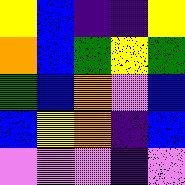[["yellow", "blue", "indigo", "indigo", "yellow"], ["orange", "blue", "green", "yellow", "green"], ["green", "blue", "orange", "violet", "blue"], ["blue", "yellow", "orange", "indigo", "blue"], ["violet", "violet", "violet", "indigo", "violet"]]